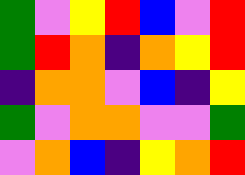[["green", "violet", "yellow", "red", "blue", "violet", "red"], ["green", "red", "orange", "indigo", "orange", "yellow", "red"], ["indigo", "orange", "orange", "violet", "blue", "indigo", "yellow"], ["green", "violet", "orange", "orange", "violet", "violet", "green"], ["violet", "orange", "blue", "indigo", "yellow", "orange", "red"]]